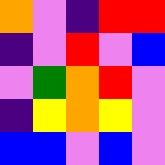[["orange", "violet", "indigo", "red", "red"], ["indigo", "violet", "red", "violet", "blue"], ["violet", "green", "orange", "red", "violet"], ["indigo", "yellow", "orange", "yellow", "violet"], ["blue", "blue", "violet", "blue", "violet"]]